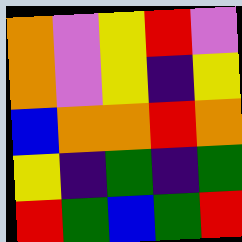[["orange", "violet", "yellow", "red", "violet"], ["orange", "violet", "yellow", "indigo", "yellow"], ["blue", "orange", "orange", "red", "orange"], ["yellow", "indigo", "green", "indigo", "green"], ["red", "green", "blue", "green", "red"]]